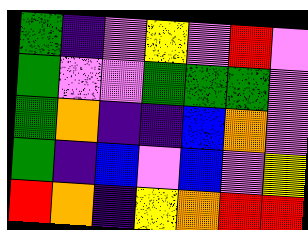[["green", "indigo", "violet", "yellow", "violet", "red", "violet"], ["green", "violet", "violet", "green", "green", "green", "violet"], ["green", "orange", "indigo", "indigo", "blue", "orange", "violet"], ["green", "indigo", "blue", "violet", "blue", "violet", "yellow"], ["red", "orange", "indigo", "yellow", "orange", "red", "red"]]